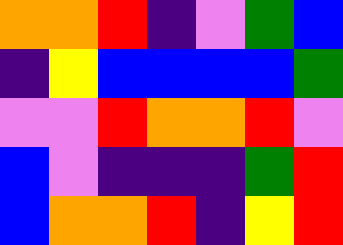[["orange", "orange", "red", "indigo", "violet", "green", "blue"], ["indigo", "yellow", "blue", "blue", "blue", "blue", "green"], ["violet", "violet", "red", "orange", "orange", "red", "violet"], ["blue", "violet", "indigo", "indigo", "indigo", "green", "red"], ["blue", "orange", "orange", "red", "indigo", "yellow", "red"]]